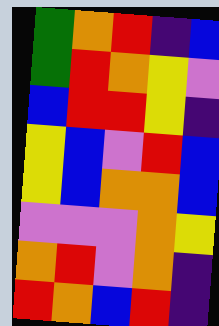[["green", "orange", "red", "indigo", "blue"], ["green", "red", "orange", "yellow", "violet"], ["blue", "red", "red", "yellow", "indigo"], ["yellow", "blue", "violet", "red", "blue"], ["yellow", "blue", "orange", "orange", "blue"], ["violet", "violet", "violet", "orange", "yellow"], ["orange", "red", "violet", "orange", "indigo"], ["red", "orange", "blue", "red", "indigo"]]